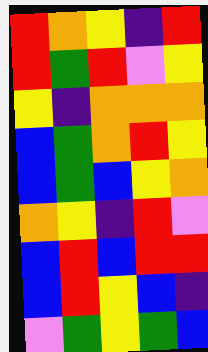[["red", "orange", "yellow", "indigo", "red"], ["red", "green", "red", "violet", "yellow"], ["yellow", "indigo", "orange", "orange", "orange"], ["blue", "green", "orange", "red", "yellow"], ["blue", "green", "blue", "yellow", "orange"], ["orange", "yellow", "indigo", "red", "violet"], ["blue", "red", "blue", "red", "red"], ["blue", "red", "yellow", "blue", "indigo"], ["violet", "green", "yellow", "green", "blue"]]